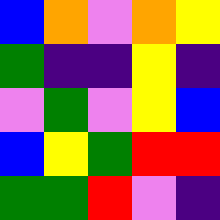[["blue", "orange", "violet", "orange", "yellow"], ["green", "indigo", "indigo", "yellow", "indigo"], ["violet", "green", "violet", "yellow", "blue"], ["blue", "yellow", "green", "red", "red"], ["green", "green", "red", "violet", "indigo"]]